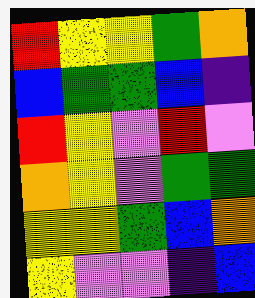[["red", "yellow", "yellow", "green", "orange"], ["blue", "green", "green", "blue", "indigo"], ["red", "yellow", "violet", "red", "violet"], ["orange", "yellow", "violet", "green", "green"], ["yellow", "yellow", "green", "blue", "orange"], ["yellow", "violet", "violet", "indigo", "blue"]]